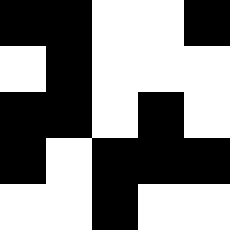[["black", "black", "white", "white", "black"], ["white", "black", "white", "white", "white"], ["black", "black", "white", "black", "white"], ["black", "white", "black", "black", "black"], ["white", "white", "black", "white", "white"]]